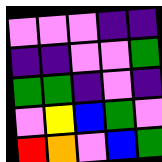[["violet", "violet", "violet", "indigo", "indigo"], ["indigo", "indigo", "violet", "violet", "green"], ["green", "green", "indigo", "violet", "indigo"], ["violet", "yellow", "blue", "green", "violet"], ["red", "orange", "violet", "blue", "green"]]